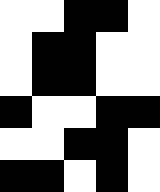[["white", "white", "black", "black", "white"], ["white", "black", "black", "white", "white"], ["white", "black", "black", "white", "white"], ["black", "white", "white", "black", "black"], ["white", "white", "black", "black", "white"], ["black", "black", "white", "black", "white"]]